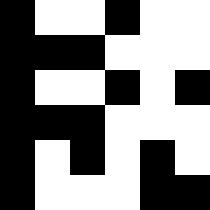[["black", "white", "white", "black", "white", "white"], ["black", "black", "black", "white", "white", "white"], ["black", "white", "white", "black", "white", "black"], ["black", "black", "black", "white", "white", "white"], ["black", "white", "black", "white", "black", "white"], ["black", "white", "white", "white", "black", "black"]]